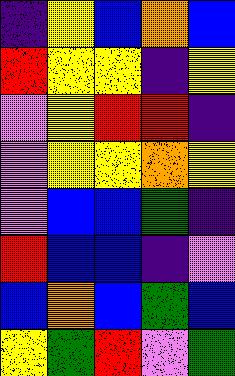[["indigo", "yellow", "blue", "orange", "blue"], ["red", "yellow", "yellow", "indigo", "yellow"], ["violet", "yellow", "red", "red", "indigo"], ["violet", "yellow", "yellow", "orange", "yellow"], ["violet", "blue", "blue", "green", "indigo"], ["red", "blue", "blue", "indigo", "violet"], ["blue", "orange", "blue", "green", "blue"], ["yellow", "green", "red", "violet", "green"]]